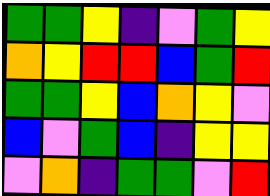[["green", "green", "yellow", "indigo", "violet", "green", "yellow"], ["orange", "yellow", "red", "red", "blue", "green", "red"], ["green", "green", "yellow", "blue", "orange", "yellow", "violet"], ["blue", "violet", "green", "blue", "indigo", "yellow", "yellow"], ["violet", "orange", "indigo", "green", "green", "violet", "red"]]